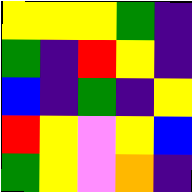[["yellow", "yellow", "yellow", "green", "indigo"], ["green", "indigo", "red", "yellow", "indigo"], ["blue", "indigo", "green", "indigo", "yellow"], ["red", "yellow", "violet", "yellow", "blue"], ["green", "yellow", "violet", "orange", "indigo"]]